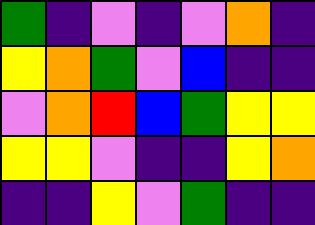[["green", "indigo", "violet", "indigo", "violet", "orange", "indigo"], ["yellow", "orange", "green", "violet", "blue", "indigo", "indigo"], ["violet", "orange", "red", "blue", "green", "yellow", "yellow"], ["yellow", "yellow", "violet", "indigo", "indigo", "yellow", "orange"], ["indigo", "indigo", "yellow", "violet", "green", "indigo", "indigo"]]